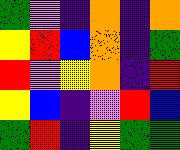[["green", "violet", "indigo", "orange", "indigo", "orange"], ["yellow", "red", "blue", "orange", "indigo", "green"], ["red", "violet", "yellow", "orange", "indigo", "red"], ["yellow", "blue", "indigo", "violet", "red", "blue"], ["green", "red", "indigo", "yellow", "green", "green"]]